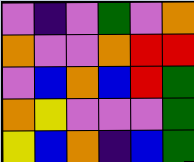[["violet", "indigo", "violet", "green", "violet", "orange"], ["orange", "violet", "violet", "orange", "red", "red"], ["violet", "blue", "orange", "blue", "red", "green"], ["orange", "yellow", "violet", "violet", "violet", "green"], ["yellow", "blue", "orange", "indigo", "blue", "green"]]